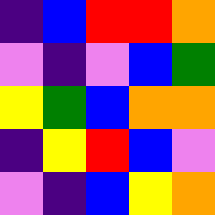[["indigo", "blue", "red", "red", "orange"], ["violet", "indigo", "violet", "blue", "green"], ["yellow", "green", "blue", "orange", "orange"], ["indigo", "yellow", "red", "blue", "violet"], ["violet", "indigo", "blue", "yellow", "orange"]]